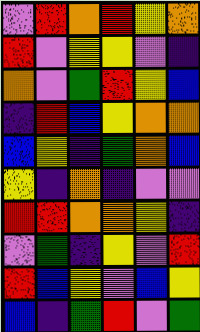[["violet", "red", "orange", "red", "yellow", "orange"], ["red", "violet", "yellow", "yellow", "violet", "indigo"], ["orange", "violet", "green", "red", "yellow", "blue"], ["indigo", "red", "blue", "yellow", "orange", "orange"], ["blue", "yellow", "indigo", "green", "orange", "blue"], ["yellow", "indigo", "orange", "indigo", "violet", "violet"], ["red", "red", "orange", "orange", "yellow", "indigo"], ["violet", "green", "indigo", "yellow", "violet", "red"], ["red", "blue", "yellow", "violet", "blue", "yellow"], ["blue", "indigo", "green", "red", "violet", "green"]]